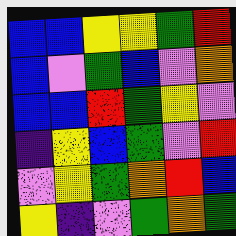[["blue", "blue", "yellow", "yellow", "green", "red"], ["blue", "violet", "green", "blue", "violet", "orange"], ["blue", "blue", "red", "green", "yellow", "violet"], ["indigo", "yellow", "blue", "green", "violet", "red"], ["violet", "yellow", "green", "orange", "red", "blue"], ["yellow", "indigo", "violet", "green", "orange", "green"]]